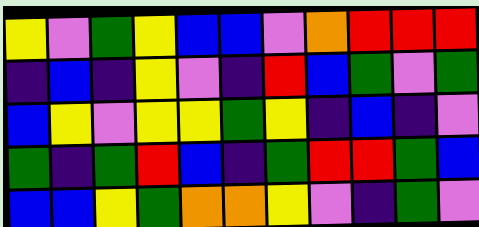[["yellow", "violet", "green", "yellow", "blue", "blue", "violet", "orange", "red", "red", "red"], ["indigo", "blue", "indigo", "yellow", "violet", "indigo", "red", "blue", "green", "violet", "green"], ["blue", "yellow", "violet", "yellow", "yellow", "green", "yellow", "indigo", "blue", "indigo", "violet"], ["green", "indigo", "green", "red", "blue", "indigo", "green", "red", "red", "green", "blue"], ["blue", "blue", "yellow", "green", "orange", "orange", "yellow", "violet", "indigo", "green", "violet"]]